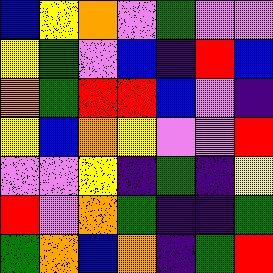[["blue", "yellow", "orange", "violet", "green", "violet", "violet"], ["yellow", "green", "violet", "blue", "indigo", "red", "blue"], ["orange", "green", "red", "red", "blue", "violet", "indigo"], ["yellow", "blue", "orange", "yellow", "violet", "violet", "red"], ["violet", "violet", "yellow", "indigo", "green", "indigo", "yellow"], ["red", "violet", "orange", "green", "indigo", "indigo", "green"], ["green", "orange", "blue", "orange", "indigo", "green", "red"]]